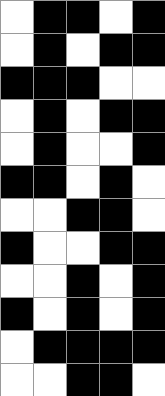[["white", "black", "black", "white", "black"], ["white", "black", "white", "black", "black"], ["black", "black", "black", "white", "white"], ["white", "black", "white", "black", "black"], ["white", "black", "white", "white", "black"], ["black", "black", "white", "black", "white"], ["white", "white", "black", "black", "white"], ["black", "white", "white", "black", "black"], ["white", "white", "black", "white", "black"], ["black", "white", "black", "white", "black"], ["white", "black", "black", "black", "black"], ["white", "white", "black", "black", "white"]]